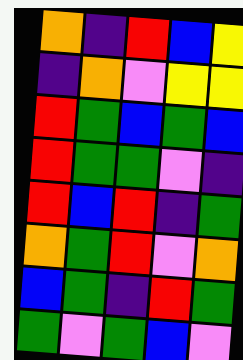[["orange", "indigo", "red", "blue", "yellow"], ["indigo", "orange", "violet", "yellow", "yellow"], ["red", "green", "blue", "green", "blue"], ["red", "green", "green", "violet", "indigo"], ["red", "blue", "red", "indigo", "green"], ["orange", "green", "red", "violet", "orange"], ["blue", "green", "indigo", "red", "green"], ["green", "violet", "green", "blue", "violet"]]